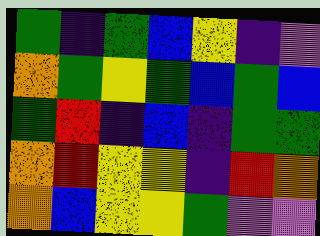[["green", "indigo", "green", "blue", "yellow", "indigo", "violet"], ["orange", "green", "yellow", "green", "blue", "green", "blue"], ["green", "red", "indigo", "blue", "indigo", "green", "green"], ["orange", "red", "yellow", "yellow", "indigo", "red", "orange"], ["orange", "blue", "yellow", "yellow", "green", "violet", "violet"]]